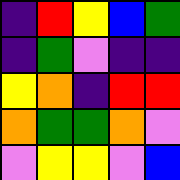[["indigo", "red", "yellow", "blue", "green"], ["indigo", "green", "violet", "indigo", "indigo"], ["yellow", "orange", "indigo", "red", "red"], ["orange", "green", "green", "orange", "violet"], ["violet", "yellow", "yellow", "violet", "blue"]]